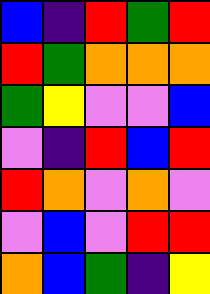[["blue", "indigo", "red", "green", "red"], ["red", "green", "orange", "orange", "orange"], ["green", "yellow", "violet", "violet", "blue"], ["violet", "indigo", "red", "blue", "red"], ["red", "orange", "violet", "orange", "violet"], ["violet", "blue", "violet", "red", "red"], ["orange", "blue", "green", "indigo", "yellow"]]